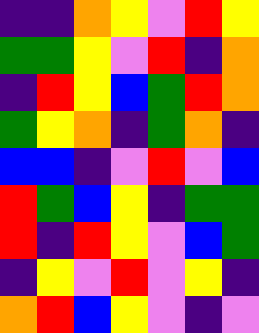[["indigo", "indigo", "orange", "yellow", "violet", "red", "yellow"], ["green", "green", "yellow", "violet", "red", "indigo", "orange"], ["indigo", "red", "yellow", "blue", "green", "red", "orange"], ["green", "yellow", "orange", "indigo", "green", "orange", "indigo"], ["blue", "blue", "indigo", "violet", "red", "violet", "blue"], ["red", "green", "blue", "yellow", "indigo", "green", "green"], ["red", "indigo", "red", "yellow", "violet", "blue", "green"], ["indigo", "yellow", "violet", "red", "violet", "yellow", "indigo"], ["orange", "red", "blue", "yellow", "violet", "indigo", "violet"]]